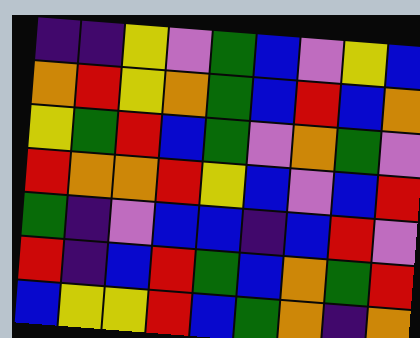[["indigo", "indigo", "yellow", "violet", "green", "blue", "violet", "yellow", "blue"], ["orange", "red", "yellow", "orange", "green", "blue", "red", "blue", "orange"], ["yellow", "green", "red", "blue", "green", "violet", "orange", "green", "violet"], ["red", "orange", "orange", "red", "yellow", "blue", "violet", "blue", "red"], ["green", "indigo", "violet", "blue", "blue", "indigo", "blue", "red", "violet"], ["red", "indigo", "blue", "red", "green", "blue", "orange", "green", "red"], ["blue", "yellow", "yellow", "red", "blue", "green", "orange", "indigo", "orange"]]